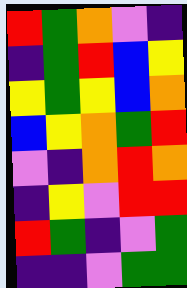[["red", "green", "orange", "violet", "indigo"], ["indigo", "green", "red", "blue", "yellow"], ["yellow", "green", "yellow", "blue", "orange"], ["blue", "yellow", "orange", "green", "red"], ["violet", "indigo", "orange", "red", "orange"], ["indigo", "yellow", "violet", "red", "red"], ["red", "green", "indigo", "violet", "green"], ["indigo", "indigo", "violet", "green", "green"]]